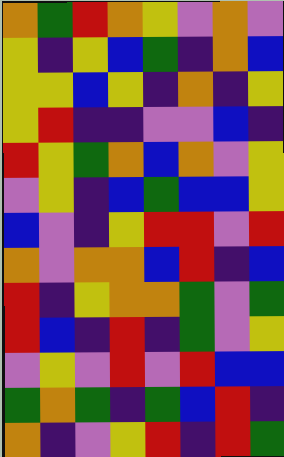[["orange", "green", "red", "orange", "yellow", "violet", "orange", "violet"], ["yellow", "indigo", "yellow", "blue", "green", "indigo", "orange", "blue"], ["yellow", "yellow", "blue", "yellow", "indigo", "orange", "indigo", "yellow"], ["yellow", "red", "indigo", "indigo", "violet", "violet", "blue", "indigo"], ["red", "yellow", "green", "orange", "blue", "orange", "violet", "yellow"], ["violet", "yellow", "indigo", "blue", "green", "blue", "blue", "yellow"], ["blue", "violet", "indigo", "yellow", "red", "red", "violet", "red"], ["orange", "violet", "orange", "orange", "blue", "red", "indigo", "blue"], ["red", "indigo", "yellow", "orange", "orange", "green", "violet", "green"], ["red", "blue", "indigo", "red", "indigo", "green", "violet", "yellow"], ["violet", "yellow", "violet", "red", "violet", "red", "blue", "blue"], ["green", "orange", "green", "indigo", "green", "blue", "red", "indigo"], ["orange", "indigo", "violet", "yellow", "red", "indigo", "red", "green"]]